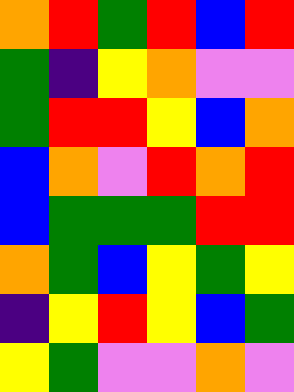[["orange", "red", "green", "red", "blue", "red"], ["green", "indigo", "yellow", "orange", "violet", "violet"], ["green", "red", "red", "yellow", "blue", "orange"], ["blue", "orange", "violet", "red", "orange", "red"], ["blue", "green", "green", "green", "red", "red"], ["orange", "green", "blue", "yellow", "green", "yellow"], ["indigo", "yellow", "red", "yellow", "blue", "green"], ["yellow", "green", "violet", "violet", "orange", "violet"]]